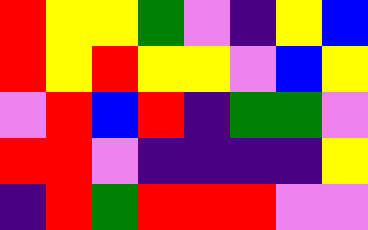[["red", "yellow", "yellow", "green", "violet", "indigo", "yellow", "blue"], ["red", "yellow", "red", "yellow", "yellow", "violet", "blue", "yellow"], ["violet", "red", "blue", "red", "indigo", "green", "green", "violet"], ["red", "red", "violet", "indigo", "indigo", "indigo", "indigo", "yellow"], ["indigo", "red", "green", "red", "red", "red", "violet", "violet"]]